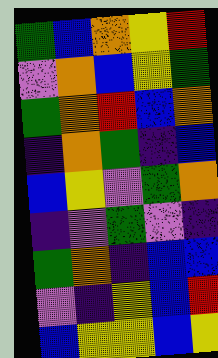[["green", "blue", "orange", "yellow", "red"], ["violet", "orange", "blue", "yellow", "green"], ["green", "orange", "red", "blue", "orange"], ["indigo", "orange", "green", "indigo", "blue"], ["blue", "yellow", "violet", "green", "orange"], ["indigo", "violet", "green", "violet", "indigo"], ["green", "orange", "indigo", "blue", "blue"], ["violet", "indigo", "yellow", "blue", "red"], ["blue", "yellow", "yellow", "blue", "yellow"]]